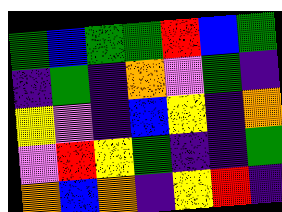[["green", "blue", "green", "green", "red", "blue", "green"], ["indigo", "green", "indigo", "orange", "violet", "green", "indigo"], ["yellow", "violet", "indigo", "blue", "yellow", "indigo", "orange"], ["violet", "red", "yellow", "green", "indigo", "indigo", "green"], ["orange", "blue", "orange", "indigo", "yellow", "red", "indigo"]]